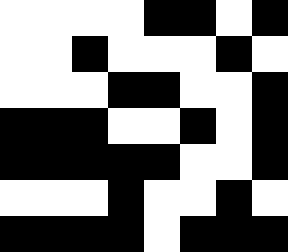[["white", "white", "white", "white", "black", "black", "white", "black"], ["white", "white", "black", "white", "white", "white", "black", "white"], ["white", "white", "white", "black", "black", "white", "white", "black"], ["black", "black", "black", "white", "white", "black", "white", "black"], ["black", "black", "black", "black", "black", "white", "white", "black"], ["white", "white", "white", "black", "white", "white", "black", "white"], ["black", "black", "black", "black", "white", "black", "black", "black"]]